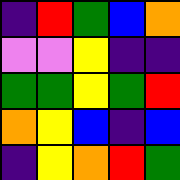[["indigo", "red", "green", "blue", "orange"], ["violet", "violet", "yellow", "indigo", "indigo"], ["green", "green", "yellow", "green", "red"], ["orange", "yellow", "blue", "indigo", "blue"], ["indigo", "yellow", "orange", "red", "green"]]